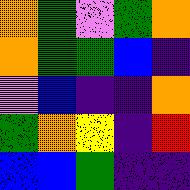[["orange", "green", "violet", "green", "orange"], ["orange", "green", "green", "blue", "indigo"], ["violet", "blue", "indigo", "indigo", "orange"], ["green", "orange", "yellow", "indigo", "red"], ["blue", "blue", "green", "indigo", "indigo"]]